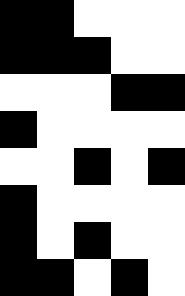[["black", "black", "white", "white", "white"], ["black", "black", "black", "white", "white"], ["white", "white", "white", "black", "black"], ["black", "white", "white", "white", "white"], ["white", "white", "black", "white", "black"], ["black", "white", "white", "white", "white"], ["black", "white", "black", "white", "white"], ["black", "black", "white", "black", "white"]]